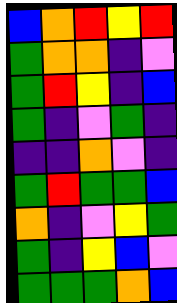[["blue", "orange", "red", "yellow", "red"], ["green", "orange", "orange", "indigo", "violet"], ["green", "red", "yellow", "indigo", "blue"], ["green", "indigo", "violet", "green", "indigo"], ["indigo", "indigo", "orange", "violet", "indigo"], ["green", "red", "green", "green", "blue"], ["orange", "indigo", "violet", "yellow", "green"], ["green", "indigo", "yellow", "blue", "violet"], ["green", "green", "green", "orange", "blue"]]